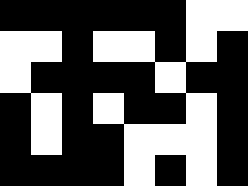[["black", "black", "black", "black", "black", "black", "white", "white"], ["white", "white", "black", "white", "white", "black", "white", "black"], ["white", "black", "black", "black", "black", "white", "black", "black"], ["black", "white", "black", "white", "black", "black", "white", "black"], ["black", "white", "black", "black", "white", "white", "white", "black"], ["black", "black", "black", "black", "white", "black", "white", "black"]]